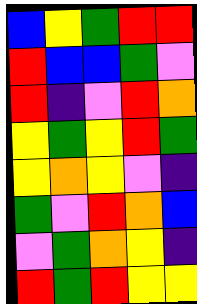[["blue", "yellow", "green", "red", "red"], ["red", "blue", "blue", "green", "violet"], ["red", "indigo", "violet", "red", "orange"], ["yellow", "green", "yellow", "red", "green"], ["yellow", "orange", "yellow", "violet", "indigo"], ["green", "violet", "red", "orange", "blue"], ["violet", "green", "orange", "yellow", "indigo"], ["red", "green", "red", "yellow", "yellow"]]